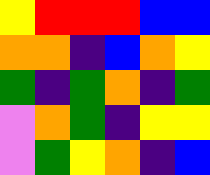[["yellow", "red", "red", "red", "blue", "blue"], ["orange", "orange", "indigo", "blue", "orange", "yellow"], ["green", "indigo", "green", "orange", "indigo", "green"], ["violet", "orange", "green", "indigo", "yellow", "yellow"], ["violet", "green", "yellow", "orange", "indigo", "blue"]]